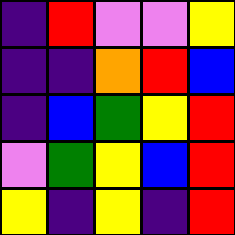[["indigo", "red", "violet", "violet", "yellow"], ["indigo", "indigo", "orange", "red", "blue"], ["indigo", "blue", "green", "yellow", "red"], ["violet", "green", "yellow", "blue", "red"], ["yellow", "indigo", "yellow", "indigo", "red"]]